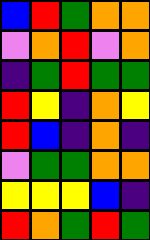[["blue", "red", "green", "orange", "orange"], ["violet", "orange", "red", "violet", "orange"], ["indigo", "green", "red", "green", "green"], ["red", "yellow", "indigo", "orange", "yellow"], ["red", "blue", "indigo", "orange", "indigo"], ["violet", "green", "green", "orange", "orange"], ["yellow", "yellow", "yellow", "blue", "indigo"], ["red", "orange", "green", "red", "green"]]